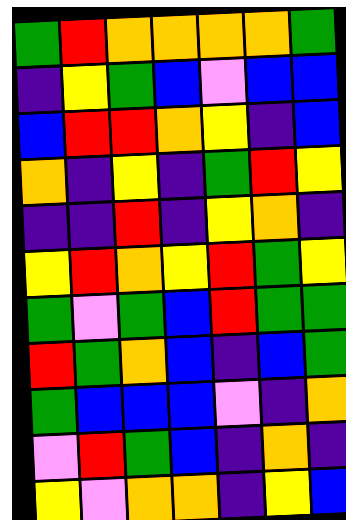[["green", "red", "orange", "orange", "orange", "orange", "green"], ["indigo", "yellow", "green", "blue", "violet", "blue", "blue"], ["blue", "red", "red", "orange", "yellow", "indigo", "blue"], ["orange", "indigo", "yellow", "indigo", "green", "red", "yellow"], ["indigo", "indigo", "red", "indigo", "yellow", "orange", "indigo"], ["yellow", "red", "orange", "yellow", "red", "green", "yellow"], ["green", "violet", "green", "blue", "red", "green", "green"], ["red", "green", "orange", "blue", "indigo", "blue", "green"], ["green", "blue", "blue", "blue", "violet", "indigo", "orange"], ["violet", "red", "green", "blue", "indigo", "orange", "indigo"], ["yellow", "violet", "orange", "orange", "indigo", "yellow", "blue"]]